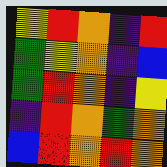[["yellow", "red", "orange", "indigo", "red"], ["green", "yellow", "orange", "indigo", "blue"], ["green", "red", "orange", "indigo", "yellow"], ["indigo", "red", "orange", "green", "orange"], ["blue", "red", "orange", "red", "orange"]]